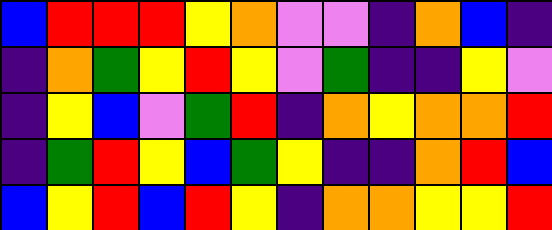[["blue", "red", "red", "red", "yellow", "orange", "violet", "violet", "indigo", "orange", "blue", "indigo"], ["indigo", "orange", "green", "yellow", "red", "yellow", "violet", "green", "indigo", "indigo", "yellow", "violet"], ["indigo", "yellow", "blue", "violet", "green", "red", "indigo", "orange", "yellow", "orange", "orange", "red"], ["indigo", "green", "red", "yellow", "blue", "green", "yellow", "indigo", "indigo", "orange", "red", "blue"], ["blue", "yellow", "red", "blue", "red", "yellow", "indigo", "orange", "orange", "yellow", "yellow", "red"]]